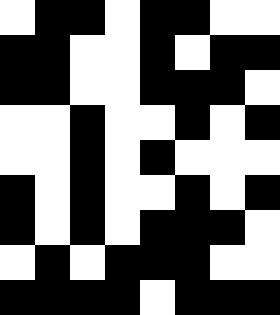[["white", "black", "black", "white", "black", "black", "white", "white"], ["black", "black", "white", "white", "black", "white", "black", "black"], ["black", "black", "white", "white", "black", "black", "black", "white"], ["white", "white", "black", "white", "white", "black", "white", "black"], ["white", "white", "black", "white", "black", "white", "white", "white"], ["black", "white", "black", "white", "white", "black", "white", "black"], ["black", "white", "black", "white", "black", "black", "black", "white"], ["white", "black", "white", "black", "black", "black", "white", "white"], ["black", "black", "black", "black", "white", "black", "black", "black"]]